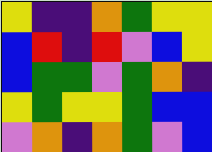[["yellow", "indigo", "indigo", "orange", "green", "yellow", "yellow"], ["blue", "red", "indigo", "red", "violet", "blue", "yellow"], ["blue", "green", "green", "violet", "green", "orange", "indigo"], ["yellow", "green", "yellow", "yellow", "green", "blue", "blue"], ["violet", "orange", "indigo", "orange", "green", "violet", "blue"]]